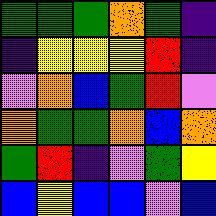[["green", "green", "green", "orange", "green", "indigo"], ["indigo", "yellow", "yellow", "yellow", "red", "indigo"], ["violet", "orange", "blue", "green", "red", "violet"], ["orange", "green", "green", "orange", "blue", "orange"], ["green", "red", "indigo", "violet", "green", "yellow"], ["blue", "yellow", "blue", "blue", "violet", "blue"]]